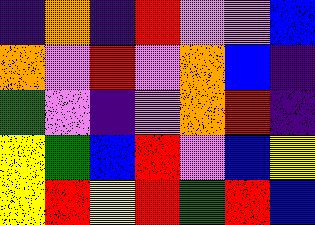[["indigo", "orange", "indigo", "red", "violet", "violet", "blue"], ["orange", "violet", "red", "violet", "orange", "blue", "indigo"], ["green", "violet", "indigo", "violet", "orange", "red", "indigo"], ["yellow", "green", "blue", "red", "violet", "blue", "yellow"], ["yellow", "red", "yellow", "red", "green", "red", "blue"]]